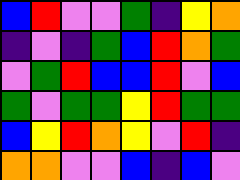[["blue", "red", "violet", "violet", "green", "indigo", "yellow", "orange"], ["indigo", "violet", "indigo", "green", "blue", "red", "orange", "green"], ["violet", "green", "red", "blue", "blue", "red", "violet", "blue"], ["green", "violet", "green", "green", "yellow", "red", "green", "green"], ["blue", "yellow", "red", "orange", "yellow", "violet", "red", "indigo"], ["orange", "orange", "violet", "violet", "blue", "indigo", "blue", "violet"]]